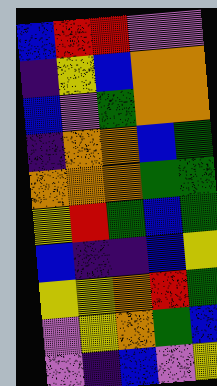[["blue", "red", "red", "violet", "violet"], ["indigo", "yellow", "blue", "orange", "orange"], ["blue", "violet", "green", "orange", "orange"], ["indigo", "orange", "orange", "blue", "green"], ["orange", "orange", "orange", "green", "green"], ["yellow", "red", "green", "blue", "green"], ["blue", "indigo", "indigo", "blue", "yellow"], ["yellow", "yellow", "orange", "red", "green"], ["violet", "yellow", "orange", "green", "blue"], ["violet", "indigo", "blue", "violet", "yellow"]]